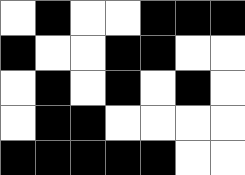[["white", "black", "white", "white", "black", "black", "black"], ["black", "white", "white", "black", "black", "white", "white"], ["white", "black", "white", "black", "white", "black", "white"], ["white", "black", "black", "white", "white", "white", "white"], ["black", "black", "black", "black", "black", "white", "white"]]